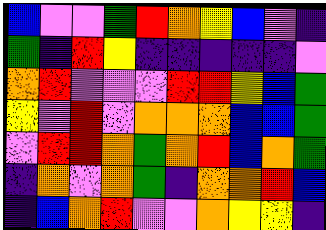[["blue", "violet", "violet", "green", "red", "orange", "yellow", "blue", "violet", "indigo"], ["green", "indigo", "red", "yellow", "indigo", "indigo", "indigo", "indigo", "indigo", "violet"], ["orange", "red", "violet", "violet", "violet", "red", "red", "yellow", "blue", "green"], ["yellow", "violet", "red", "violet", "orange", "orange", "orange", "blue", "blue", "green"], ["violet", "red", "red", "orange", "green", "orange", "red", "blue", "orange", "green"], ["indigo", "orange", "violet", "orange", "green", "indigo", "orange", "orange", "red", "blue"], ["indigo", "blue", "orange", "red", "violet", "violet", "orange", "yellow", "yellow", "indigo"]]